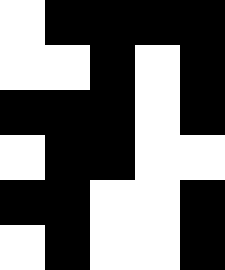[["white", "black", "black", "black", "black"], ["white", "white", "black", "white", "black"], ["black", "black", "black", "white", "black"], ["white", "black", "black", "white", "white"], ["black", "black", "white", "white", "black"], ["white", "black", "white", "white", "black"]]